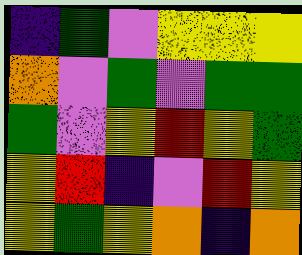[["indigo", "green", "violet", "yellow", "yellow", "yellow"], ["orange", "violet", "green", "violet", "green", "green"], ["green", "violet", "yellow", "red", "yellow", "green"], ["yellow", "red", "indigo", "violet", "red", "yellow"], ["yellow", "green", "yellow", "orange", "indigo", "orange"]]